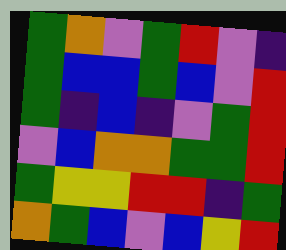[["green", "orange", "violet", "green", "red", "violet", "indigo"], ["green", "blue", "blue", "green", "blue", "violet", "red"], ["green", "indigo", "blue", "indigo", "violet", "green", "red"], ["violet", "blue", "orange", "orange", "green", "green", "red"], ["green", "yellow", "yellow", "red", "red", "indigo", "green"], ["orange", "green", "blue", "violet", "blue", "yellow", "red"]]